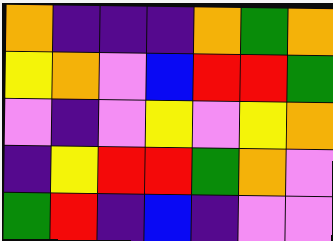[["orange", "indigo", "indigo", "indigo", "orange", "green", "orange"], ["yellow", "orange", "violet", "blue", "red", "red", "green"], ["violet", "indigo", "violet", "yellow", "violet", "yellow", "orange"], ["indigo", "yellow", "red", "red", "green", "orange", "violet"], ["green", "red", "indigo", "blue", "indigo", "violet", "violet"]]